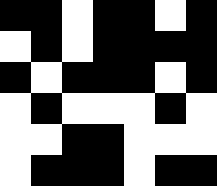[["black", "black", "white", "black", "black", "white", "black"], ["white", "black", "white", "black", "black", "black", "black"], ["black", "white", "black", "black", "black", "white", "black"], ["white", "black", "white", "white", "white", "black", "white"], ["white", "white", "black", "black", "white", "white", "white"], ["white", "black", "black", "black", "white", "black", "black"]]